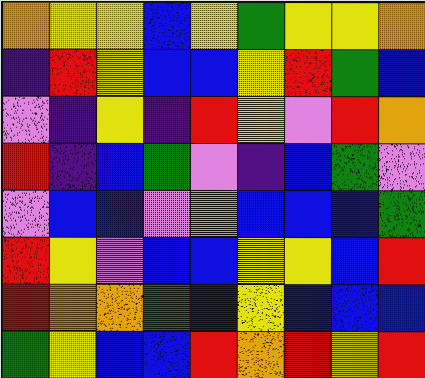[["orange", "yellow", "yellow", "blue", "yellow", "green", "yellow", "yellow", "orange"], ["indigo", "red", "yellow", "blue", "blue", "yellow", "red", "green", "blue"], ["violet", "indigo", "yellow", "indigo", "red", "yellow", "violet", "red", "orange"], ["red", "indigo", "blue", "green", "violet", "indigo", "blue", "green", "violet"], ["violet", "blue", "blue", "violet", "orange", "blue", "blue", "blue", "green"], ["red", "yellow", "violet", "blue", "blue", "yellow", "yellow", "blue", "red"], ["red", "orange", "orange", "green", "blue", "yellow", "blue", "blue", "blue"], ["green", "yellow", "blue", "blue", "red", "orange", "red", "yellow", "red"]]